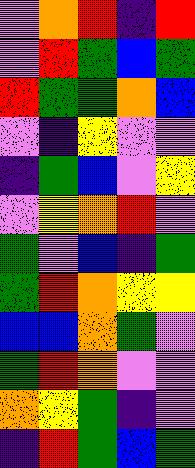[["violet", "orange", "red", "indigo", "red"], ["violet", "red", "green", "blue", "green"], ["red", "green", "green", "orange", "blue"], ["violet", "indigo", "yellow", "violet", "violet"], ["indigo", "green", "blue", "violet", "yellow"], ["violet", "yellow", "orange", "red", "violet"], ["green", "violet", "blue", "indigo", "green"], ["green", "red", "orange", "yellow", "yellow"], ["blue", "blue", "orange", "green", "violet"], ["green", "red", "orange", "violet", "violet"], ["orange", "yellow", "green", "indigo", "violet"], ["indigo", "red", "green", "blue", "green"]]